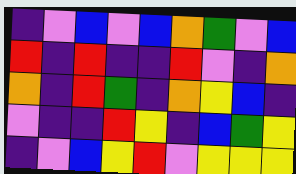[["indigo", "violet", "blue", "violet", "blue", "orange", "green", "violet", "blue"], ["red", "indigo", "red", "indigo", "indigo", "red", "violet", "indigo", "orange"], ["orange", "indigo", "red", "green", "indigo", "orange", "yellow", "blue", "indigo"], ["violet", "indigo", "indigo", "red", "yellow", "indigo", "blue", "green", "yellow"], ["indigo", "violet", "blue", "yellow", "red", "violet", "yellow", "yellow", "yellow"]]